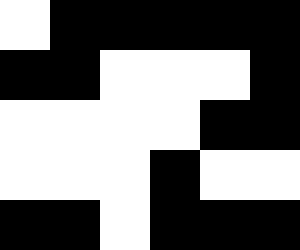[["white", "black", "black", "black", "black", "black"], ["black", "black", "white", "white", "white", "black"], ["white", "white", "white", "white", "black", "black"], ["white", "white", "white", "black", "white", "white"], ["black", "black", "white", "black", "black", "black"]]